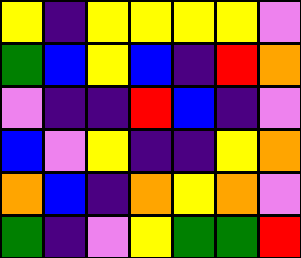[["yellow", "indigo", "yellow", "yellow", "yellow", "yellow", "violet"], ["green", "blue", "yellow", "blue", "indigo", "red", "orange"], ["violet", "indigo", "indigo", "red", "blue", "indigo", "violet"], ["blue", "violet", "yellow", "indigo", "indigo", "yellow", "orange"], ["orange", "blue", "indigo", "orange", "yellow", "orange", "violet"], ["green", "indigo", "violet", "yellow", "green", "green", "red"]]